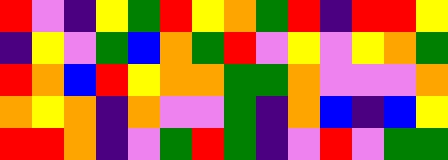[["red", "violet", "indigo", "yellow", "green", "red", "yellow", "orange", "green", "red", "indigo", "red", "red", "yellow"], ["indigo", "yellow", "violet", "green", "blue", "orange", "green", "red", "violet", "yellow", "violet", "yellow", "orange", "green"], ["red", "orange", "blue", "red", "yellow", "orange", "orange", "green", "green", "orange", "violet", "violet", "violet", "orange"], ["orange", "yellow", "orange", "indigo", "orange", "violet", "violet", "green", "indigo", "orange", "blue", "indigo", "blue", "yellow"], ["red", "red", "orange", "indigo", "violet", "green", "red", "green", "indigo", "violet", "red", "violet", "green", "green"]]